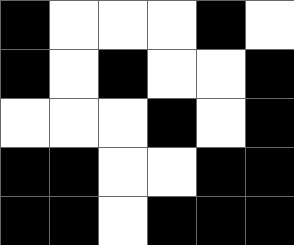[["black", "white", "white", "white", "black", "white"], ["black", "white", "black", "white", "white", "black"], ["white", "white", "white", "black", "white", "black"], ["black", "black", "white", "white", "black", "black"], ["black", "black", "white", "black", "black", "black"]]